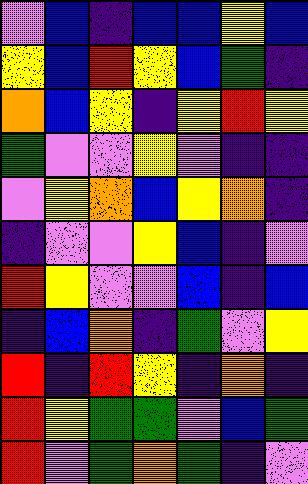[["violet", "blue", "indigo", "blue", "blue", "yellow", "blue"], ["yellow", "blue", "red", "yellow", "blue", "green", "indigo"], ["orange", "blue", "yellow", "indigo", "yellow", "red", "yellow"], ["green", "violet", "violet", "yellow", "violet", "indigo", "indigo"], ["violet", "yellow", "orange", "blue", "yellow", "orange", "indigo"], ["indigo", "violet", "violet", "yellow", "blue", "indigo", "violet"], ["red", "yellow", "violet", "violet", "blue", "indigo", "blue"], ["indigo", "blue", "orange", "indigo", "green", "violet", "yellow"], ["red", "indigo", "red", "yellow", "indigo", "orange", "indigo"], ["red", "yellow", "green", "green", "violet", "blue", "green"], ["red", "violet", "green", "orange", "green", "indigo", "violet"]]